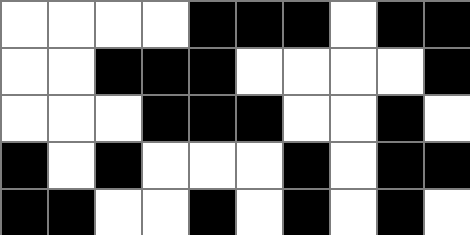[["white", "white", "white", "white", "black", "black", "black", "white", "black", "black"], ["white", "white", "black", "black", "black", "white", "white", "white", "white", "black"], ["white", "white", "white", "black", "black", "black", "white", "white", "black", "white"], ["black", "white", "black", "white", "white", "white", "black", "white", "black", "black"], ["black", "black", "white", "white", "black", "white", "black", "white", "black", "white"]]